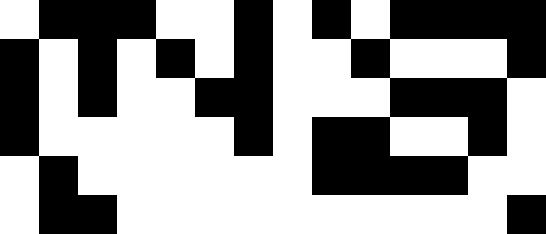[["white", "black", "black", "black", "white", "white", "black", "white", "black", "white", "black", "black", "black", "black"], ["black", "white", "black", "white", "black", "white", "black", "white", "white", "black", "white", "white", "white", "black"], ["black", "white", "black", "white", "white", "black", "black", "white", "white", "white", "black", "black", "black", "white"], ["black", "white", "white", "white", "white", "white", "black", "white", "black", "black", "white", "white", "black", "white"], ["white", "black", "white", "white", "white", "white", "white", "white", "black", "black", "black", "black", "white", "white"], ["white", "black", "black", "white", "white", "white", "white", "white", "white", "white", "white", "white", "white", "black"]]